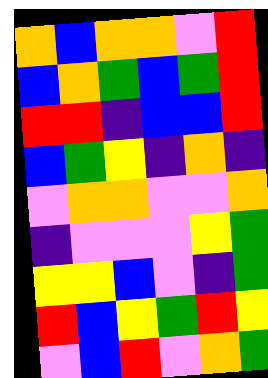[["orange", "blue", "orange", "orange", "violet", "red"], ["blue", "orange", "green", "blue", "green", "red"], ["red", "red", "indigo", "blue", "blue", "red"], ["blue", "green", "yellow", "indigo", "orange", "indigo"], ["violet", "orange", "orange", "violet", "violet", "orange"], ["indigo", "violet", "violet", "violet", "yellow", "green"], ["yellow", "yellow", "blue", "violet", "indigo", "green"], ["red", "blue", "yellow", "green", "red", "yellow"], ["violet", "blue", "red", "violet", "orange", "green"]]